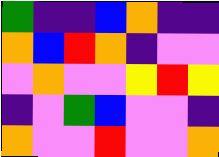[["green", "indigo", "indigo", "blue", "orange", "indigo", "indigo"], ["orange", "blue", "red", "orange", "indigo", "violet", "violet"], ["violet", "orange", "violet", "violet", "yellow", "red", "yellow"], ["indigo", "violet", "green", "blue", "violet", "violet", "indigo"], ["orange", "violet", "violet", "red", "violet", "violet", "orange"]]